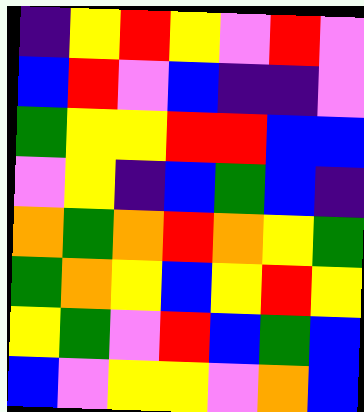[["indigo", "yellow", "red", "yellow", "violet", "red", "violet"], ["blue", "red", "violet", "blue", "indigo", "indigo", "violet"], ["green", "yellow", "yellow", "red", "red", "blue", "blue"], ["violet", "yellow", "indigo", "blue", "green", "blue", "indigo"], ["orange", "green", "orange", "red", "orange", "yellow", "green"], ["green", "orange", "yellow", "blue", "yellow", "red", "yellow"], ["yellow", "green", "violet", "red", "blue", "green", "blue"], ["blue", "violet", "yellow", "yellow", "violet", "orange", "blue"]]